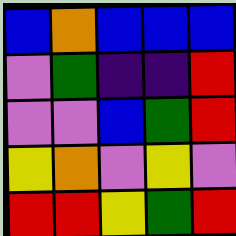[["blue", "orange", "blue", "blue", "blue"], ["violet", "green", "indigo", "indigo", "red"], ["violet", "violet", "blue", "green", "red"], ["yellow", "orange", "violet", "yellow", "violet"], ["red", "red", "yellow", "green", "red"]]